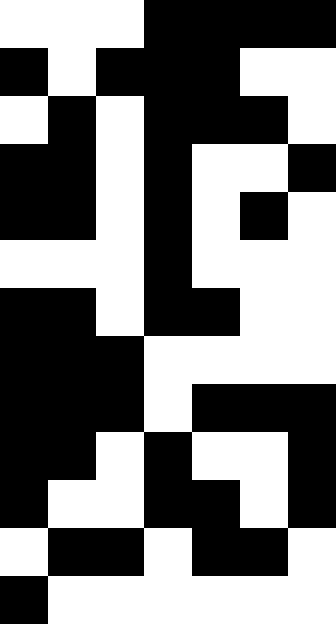[["white", "white", "white", "black", "black", "black", "black"], ["black", "white", "black", "black", "black", "white", "white"], ["white", "black", "white", "black", "black", "black", "white"], ["black", "black", "white", "black", "white", "white", "black"], ["black", "black", "white", "black", "white", "black", "white"], ["white", "white", "white", "black", "white", "white", "white"], ["black", "black", "white", "black", "black", "white", "white"], ["black", "black", "black", "white", "white", "white", "white"], ["black", "black", "black", "white", "black", "black", "black"], ["black", "black", "white", "black", "white", "white", "black"], ["black", "white", "white", "black", "black", "white", "black"], ["white", "black", "black", "white", "black", "black", "white"], ["black", "white", "white", "white", "white", "white", "white"]]